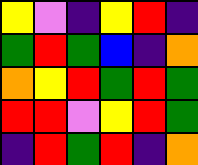[["yellow", "violet", "indigo", "yellow", "red", "indigo"], ["green", "red", "green", "blue", "indigo", "orange"], ["orange", "yellow", "red", "green", "red", "green"], ["red", "red", "violet", "yellow", "red", "green"], ["indigo", "red", "green", "red", "indigo", "orange"]]